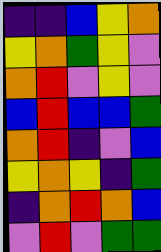[["indigo", "indigo", "blue", "yellow", "orange"], ["yellow", "orange", "green", "yellow", "violet"], ["orange", "red", "violet", "yellow", "violet"], ["blue", "red", "blue", "blue", "green"], ["orange", "red", "indigo", "violet", "blue"], ["yellow", "orange", "yellow", "indigo", "green"], ["indigo", "orange", "red", "orange", "blue"], ["violet", "red", "violet", "green", "green"]]